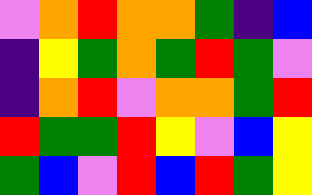[["violet", "orange", "red", "orange", "orange", "green", "indigo", "blue"], ["indigo", "yellow", "green", "orange", "green", "red", "green", "violet"], ["indigo", "orange", "red", "violet", "orange", "orange", "green", "red"], ["red", "green", "green", "red", "yellow", "violet", "blue", "yellow"], ["green", "blue", "violet", "red", "blue", "red", "green", "yellow"]]